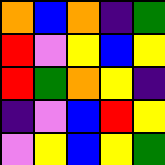[["orange", "blue", "orange", "indigo", "green"], ["red", "violet", "yellow", "blue", "yellow"], ["red", "green", "orange", "yellow", "indigo"], ["indigo", "violet", "blue", "red", "yellow"], ["violet", "yellow", "blue", "yellow", "green"]]